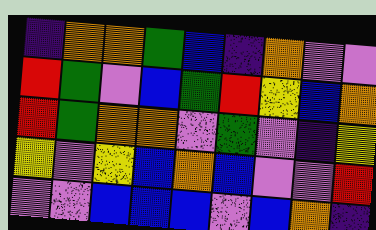[["indigo", "orange", "orange", "green", "blue", "indigo", "orange", "violet", "violet"], ["red", "green", "violet", "blue", "green", "red", "yellow", "blue", "orange"], ["red", "green", "orange", "orange", "violet", "green", "violet", "indigo", "yellow"], ["yellow", "violet", "yellow", "blue", "orange", "blue", "violet", "violet", "red"], ["violet", "violet", "blue", "blue", "blue", "violet", "blue", "orange", "indigo"]]